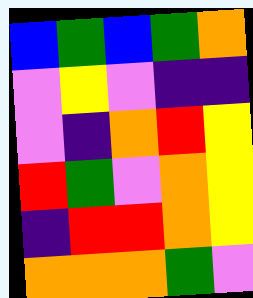[["blue", "green", "blue", "green", "orange"], ["violet", "yellow", "violet", "indigo", "indigo"], ["violet", "indigo", "orange", "red", "yellow"], ["red", "green", "violet", "orange", "yellow"], ["indigo", "red", "red", "orange", "yellow"], ["orange", "orange", "orange", "green", "violet"]]